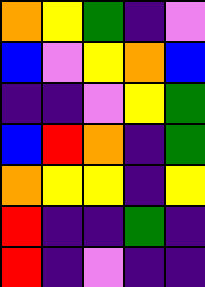[["orange", "yellow", "green", "indigo", "violet"], ["blue", "violet", "yellow", "orange", "blue"], ["indigo", "indigo", "violet", "yellow", "green"], ["blue", "red", "orange", "indigo", "green"], ["orange", "yellow", "yellow", "indigo", "yellow"], ["red", "indigo", "indigo", "green", "indigo"], ["red", "indigo", "violet", "indigo", "indigo"]]